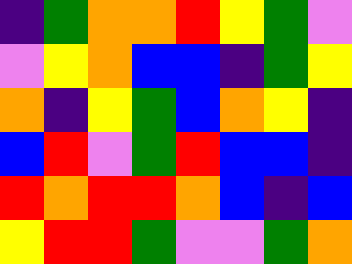[["indigo", "green", "orange", "orange", "red", "yellow", "green", "violet"], ["violet", "yellow", "orange", "blue", "blue", "indigo", "green", "yellow"], ["orange", "indigo", "yellow", "green", "blue", "orange", "yellow", "indigo"], ["blue", "red", "violet", "green", "red", "blue", "blue", "indigo"], ["red", "orange", "red", "red", "orange", "blue", "indigo", "blue"], ["yellow", "red", "red", "green", "violet", "violet", "green", "orange"]]